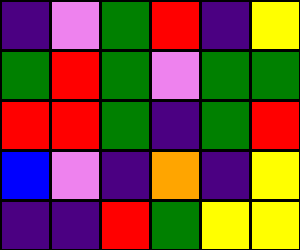[["indigo", "violet", "green", "red", "indigo", "yellow"], ["green", "red", "green", "violet", "green", "green"], ["red", "red", "green", "indigo", "green", "red"], ["blue", "violet", "indigo", "orange", "indigo", "yellow"], ["indigo", "indigo", "red", "green", "yellow", "yellow"]]